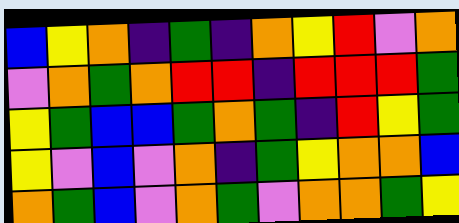[["blue", "yellow", "orange", "indigo", "green", "indigo", "orange", "yellow", "red", "violet", "orange"], ["violet", "orange", "green", "orange", "red", "red", "indigo", "red", "red", "red", "green"], ["yellow", "green", "blue", "blue", "green", "orange", "green", "indigo", "red", "yellow", "green"], ["yellow", "violet", "blue", "violet", "orange", "indigo", "green", "yellow", "orange", "orange", "blue"], ["orange", "green", "blue", "violet", "orange", "green", "violet", "orange", "orange", "green", "yellow"]]